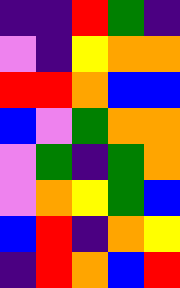[["indigo", "indigo", "red", "green", "indigo"], ["violet", "indigo", "yellow", "orange", "orange"], ["red", "red", "orange", "blue", "blue"], ["blue", "violet", "green", "orange", "orange"], ["violet", "green", "indigo", "green", "orange"], ["violet", "orange", "yellow", "green", "blue"], ["blue", "red", "indigo", "orange", "yellow"], ["indigo", "red", "orange", "blue", "red"]]